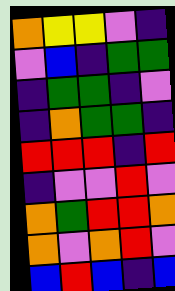[["orange", "yellow", "yellow", "violet", "indigo"], ["violet", "blue", "indigo", "green", "green"], ["indigo", "green", "green", "indigo", "violet"], ["indigo", "orange", "green", "green", "indigo"], ["red", "red", "red", "indigo", "red"], ["indigo", "violet", "violet", "red", "violet"], ["orange", "green", "red", "red", "orange"], ["orange", "violet", "orange", "red", "violet"], ["blue", "red", "blue", "indigo", "blue"]]